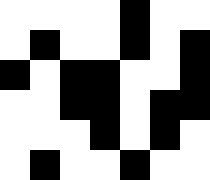[["white", "white", "white", "white", "black", "white", "white"], ["white", "black", "white", "white", "black", "white", "black"], ["black", "white", "black", "black", "white", "white", "black"], ["white", "white", "black", "black", "white", "black", "black"], ["white", "white", "white", "black", "white", "black", "white"], ["white", "black", "white", "white", "black", "white", "white"]]